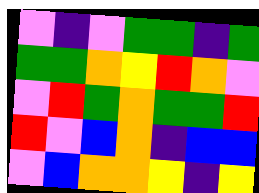[["violet", "indigo", "violet", "green", "green", "indigo", "green"], ["green", "green", "orange", "yellow", "red", "orange", "violet"], ["violet", "red", "green", "orange", "green", "green", "red"], ["red", "violet", "blue", "orange", "indigo", "blue", "blue"], ["violet", "blue", "orange", "orange", "yellow", "indigo", "yellow"]]